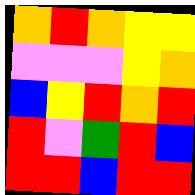[["orange", "red", "orange", "yellow", "yellow"], ["violet", "violet", "violet", "yellow", "orange"], ["blue", "yellow", "red", "orange", "red"], ["red", "violet", "green", "red", "blue"], ["red", "red", "blue", "red", "red"]]